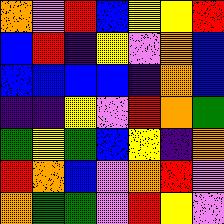[["orange", "violet", "red", "blue", "yellow", "yellow", "red"], ["blue", "red", "indigo", "yellow", "violet", "orange", "blue"], ["blue", "blue", "blue", "blue", "indigo", "orange", "blue"], ["indigo", "indigo", "yellow", "violet", "red", "orange", "green"], ["green", "yellow", "green", "blue", "yellow", "indigo", "orange"], ["red", "orange", "blue", "violet", "orange", "red", "violet"], ["orange", "green", "green", "violet", "red", "yellow", "violet"]]